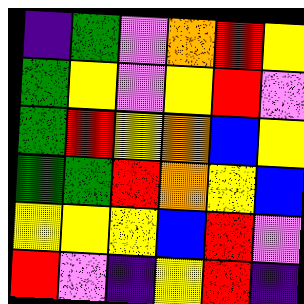[["indigo", "green", "violet", "orange", "red", "yellow"], ["green", "yellow", "violet", "yellow", "red", "violet"], ["green", "red", "yellow", "orange", "blue", "yellow"], ["green", "green", "red", "orange", "yellow", "blue"], ["yellow", "yellow", "yellow", "blue", "red", "violet"], ["red", "violet", "indigo", "yellow", "red", "indigo"]]